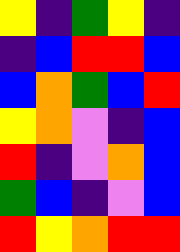[["yellow", "indigo", "green", "yellow", "indigo"], ["indigo", "blue", "red", "red", "blue"], ["blue", "orange", "green", "blue", "red"], ["yellow", "orange", "violet", "indigo", "blue"], ["red", "indigo", "violet", "orange", "blue"], ["green", "blue", "indigo", "violet", "blue"], ["red", "yellow", "orange", "red", "red"]]